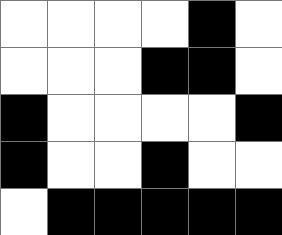[["white", "white", "white", "white", "black", "white"], ["white", "white", "white", "black", "black", "white"], ["black", "white", "white", "white", "white", "black"], ["black", "white", "white", "black", "white", "white"], ["white", "black", "black", "black", "black", "black"]]